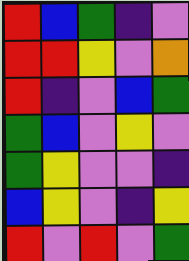[["red", "blue", "green", "indigo", "violet"], ["red", "red", "yellow", "violet", "orange"], ["red", "indigo", "violet", "blue", "green"], ["green", "blue", "violet", "yellow", "violet"], ["green", "yellow", "violet", "violet", "indigo"], ["blue", "yellow", "violet", "indigo", "yellow"], ["red", "violet", "red", "violet", "green"]]